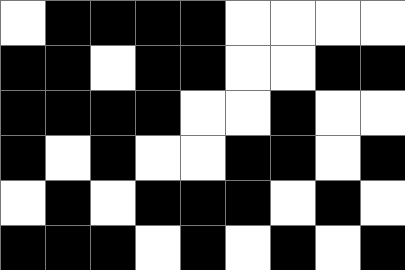[["white", "black", "black", "black", "black", "white", "white", "white", "white"], ["black", "black", "white", "black", "black", "white", "white", "black", "black"], ["black", "black", "black", "black", "white", "white", "black", "white", "white"], ["black", "white", "black", "white", "white", "black", "black", "white", "black"], ["white", "black", "white", "black", "black", "black", "white", "black", "white"], ["black", "black", "black", "white", "black", "white", "black", "white", "black"]]